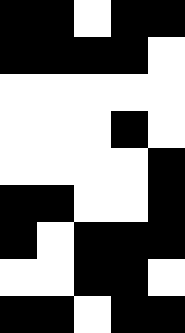[["black", "black", "white", "black", "black"], ["black", "black", "black", "black", "white"], ["white", "white", "white", "white", "white"], ["white", "white", "white", "black", "white"], ["white", "white", "white", "white", "black"], ["black", "black", "white", "white", "black"], ["black", "white", "black", "black", "black"], ["white", "white", "black", "black", "white"], ["black", "black", "white", "black", "black"]]